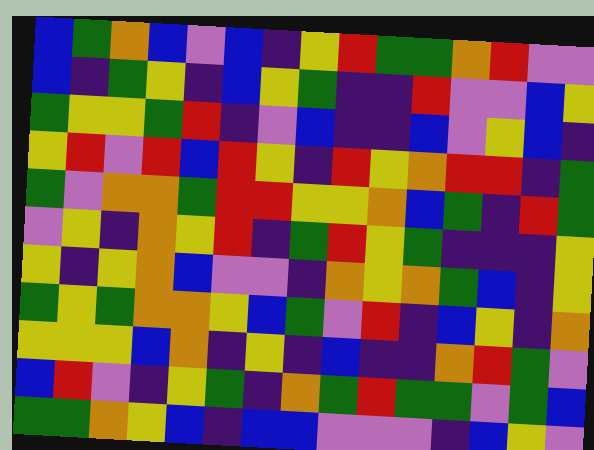[["blue", "green", "orange", "blue", "violet", "blue", "indigo", "yellow", "red", "green", "green", "orange", "red", "violet", "violet"], ["blue", "indigo", "green", "yellow", "indigo", "blue", "yellow", "green", "indigo", "indigo", "red", "violet", "violet", "blue", "yellow"], ["green", "yellow", "yellow", "green", "red", "indigo", "violet", "blue", "indigo", "indigo", "blue", "violet", "yellow", "blue", "indigo"], ["yellow", "red", "violet", "red", "blue", "red", "yellow", "indigo", "red", "yellow", "orange", "red", "red", "indigo", "green"], ["green", "violet", "orange", "orange", "green", "red", "red", "yellow", "yellow", "orange", "blue", "green", "indigo", "red", "green"], ["violet", "yellow", "indigo", "orange", "yellow", "red", "indigo", "green", "red", "yellow", "green", "indigo", "indigo", "indigo", "yellow"], ["yellow", "indigo", "yellow", "orange", "blue", "violet", "violet", "indigo", "orange", "yellow", "orange", "green", "blue", "indigo", "yellow"], ["green", "yellow", "green", "orange", "orange", "yellow", "blue", "green", "violet", "red", "indigo", "blue", "yellow", "indigo", "orange"], ["yellow", "yellow", "yellow", "blue", "orange", "indigo", "yellow", "indigo", "blue", "indigo", "indigo", "orange", "red", "green", "violet"], ["blue", "red", "violet", "indigo", "yellow", "green", "indigo", "orange", "green", "red", "green", "green", "violet", "green", "blue"], ["green", "green", "orange", "yellow", "blue", "indigo", "blue", "blue", "violet", "violet", "violet", "indigo", "blue", "yellow", "violet"]]